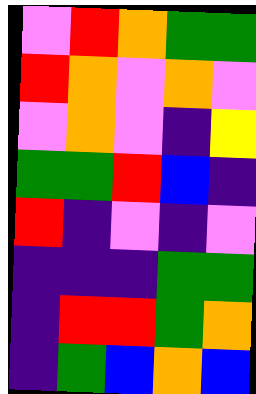[["violet", "red", "orange", "green", "green"], ["red", "orange", "violet", "orange", "violet"], ["violet", "orange", "violet", "indigo", "yellow"], ["green", "green", "red", "blue", "indigo"], ["red", "indigo", "violet", "indigo", "violet"], ["indigo", "indigo", "indigo", "green", "green"], ["indigo", "red", "red", "green", "orange"], ["indigo", "green", "blue", "orange", "blue"]]